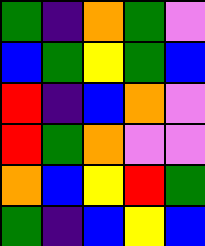[["green", "indigo", "orange", "green", "violet"], ["blue", "green", "yellow", "green", "blue"], ["red", "indigo", "blue", "orange", "violet"], ["red", "green", "orange", "violet", "violet"], ["orange", "blue", "yellow", "red", "green"], ["green", "indigo", "blue", "yellow", "blue"]]